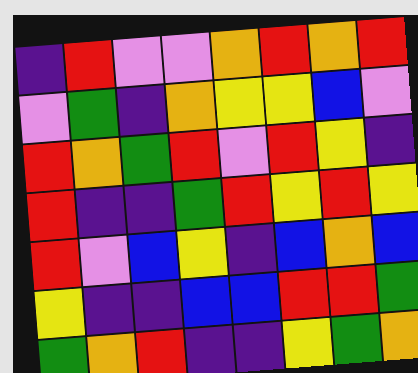[["indigo", "red", "violet", "violet", "orange", "red", "orange", "red"], ["violet", "green", "indigo", "orange", "yellow", "yellow", "blue", "violet"], ["red", "orange", "green", "red", "violet", "red", "yellow", "indigo"], ["red", "indigo", "indigo", "green", "red", "yellow", "red", "yellow"], ["red", "violet", "blue", "yellow", "indigo", "blue", "orange", "blue"], ["yellow", "indigo", "indigo", "blue", "blue", "red", "red", "green"], ["green", "orange", "red", "indigo", "indigo", "yellow", "green", "orange"]]